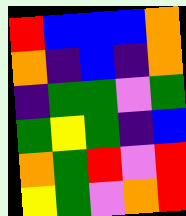[["red", "blue", "blue", "blue", "orange"], ["orange", "indigo", "blue", "indigo", "orange"], ["indigo", "green", "green", "violet", "green"], ["green", "yellow", "green", "indigo", "blue"], ["orange", "green", "red", "violet", "red"], ["yellow", "green", "violet", "orange", "red"]]